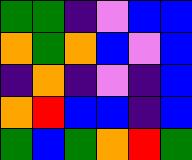[["green", "green", "indigo", "violet", "blue", "blue"], ["orange", "green", "orange", "blue", "violet", "blue"], ["indigo", "orange", "indigo", "violet", "indigo", "blue"], ["orange", "red", "blue", "blue", "indigo", "blue"], ["green", "blue", "green", "orange", "red", "green"]]